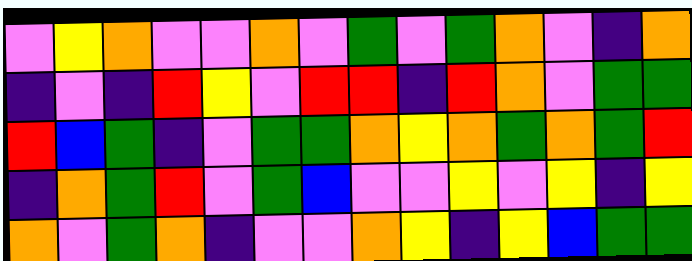[["violet", "yellow", "orange", "violet", "violet", "orange", "violet", "green", "violet", "green", "orange", "violet", "indigo", "orange"], ["indigo", "violet", "indigo", "red", "yellow", "violet", "red", "red", "indigo", "red", "orange", "violet", "green", "green"], ["red", "blue", "green", "indigo", "violet", "green", "green", "orange", "yellow", "orange", "green", "orange", "green", "red"], ["indigo", "orange", "green", "red", "violet", "green", "blue", "violet", "violet", "yellow", "violet", "yellow", "indigo", "yellow"], ["orange", "violet", "green", "orange", "indigo", "violet", "violet", "orange", "yellow", "indigo", "yellow", "blue", "green", "green"]]